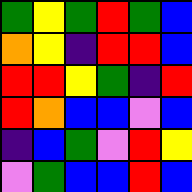[["green", "yellow", "green", "red", "green", "blue"], ["orange", "yellow", "indigo", "red", "red", "blue"], ["red", "red", "yellow", "green", "indigo", "red"], ["red", "orange", "blue", "blue", "violet", "blue"], ["indigo", "blue", "green", "violet", "red", "yellow"], ["violet", "green", "blue", "blue", "red", "blue"]]